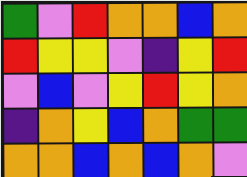[["green", "violet", "red", "orange", "orange", "blue", "orange"], ["red", "yellow", "yellow", "violet", "indigo", "yellow", "red"], ["violet", "blue", "violet", "yellow", "red", "yellow", "orange"], ["indigo", "orange", "yellow", "blue", "orange", "green", "green"], ["orange", "orange", "blue", "orange", "blue", "orange", "violet"]]